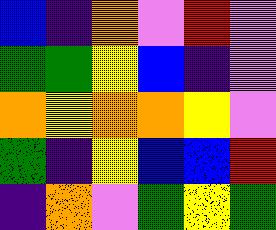[["blue", "indigo", "orange", "violet", "red", "violet"], ["green", "green", "yellow", "blue", "indigo", "violet"], ["orange", "yellow", "orange", "orange", "yellow", "violet"], ["green", "indigo", "yellow", "blue", "blue", "red"], ["indigo", "orange", "violet", "green", "yellow", "green"]]